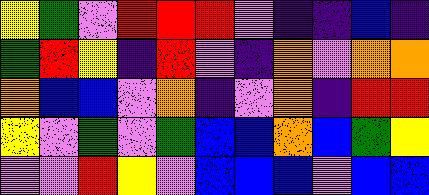[["yellow", "green", "violet", "red", "red", "red", "violet", "indigo", "indigo", "blue", "indigo"], ["green", "red", "yellow", "indigo", "red", "violet", "indigo", "orange", "violet", "orange", "orange"], ["orange", "blue", "blue", "violet", "orange", "indigo", "violet", "orange", "indigo", "red", "red"], ["yellow", "violet", "green", "violet", "green", "blue", "blue", "orange", "blue", "green", "yellow"], ["violet", "violet", "red", "yellow", "violet", "blue", "blue", "blue", "violet", "blue", "blue"]]